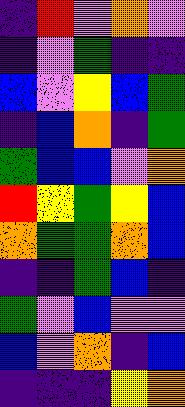[["indigo", "red", "violet", "orange", "violet"], ["indigo", "violet", "green", "indigo", "indigo"], ["blue", "violet", "yellow", "blue", "green"], ["indigo", "blue", "orange", "indigo", "green"], ["green", "blue", "blue", "violet", "orange"], ["red", "yellow", "green", "yellow", "blue"], ["orange", "green", "green", "orange", "blue"], ["indigo", "indigo", "green", "blue", "indigo"], ["green", "violet", "blue", "violet", "violet"], ["blue", "violet", "orange", "indigo", "blue"], ["indigo", "indigo", "indigo", "yellow", "orange"]]